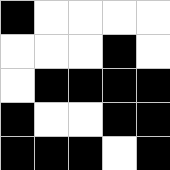[["black", "white", "white", "white", "white"], ["white", "white", "white", "black", "white"], ["white", "black", "black", "black", "black"], ["black", "white", "white", "black", "black"], ["black", "black", "black", "white", "black"]]